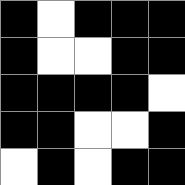[["black", "white", "black", "black", "black"], ["black", "white", "white", "black", "black"], ["black", "black", "black", "black", "white"], ["black", "black", "white", "white", "black"], ["white", "black", "white", "black", "black"]]